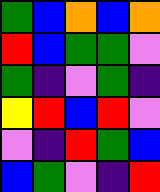[["green", "blue", "orange", "blue", "orange"], ["red", "blue", "green", "green", "violet"], ["green", "indigo", "violet", "green", "indigo"], ["yellow", "red", "blue", "red", "violet"], ["violet", "indigo", "red", "green", "blue"], ["blue", "green", "violet", "indigo", "red"]]